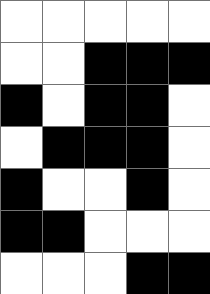[["white", "white", "white", "white", "white"], ["white", "white", "black", "black", "black"], ["black", "white", "black", "black", "white"], ["white", "black", "black", "black", "white"], ["black", "white", "white", "black", "white"], ["black", "black", "white", "white", "white"], ["white", "white", "white", "black", "black"]]